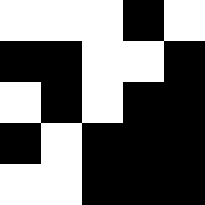[["white", "white", "white", "black", "white"], ["black", "black", "white", "white", "black"], ["white", "black", "white", "black", "black"], ["black", "white", "black", "black", "black"], ["white", "white", "black", "black", "black"]]